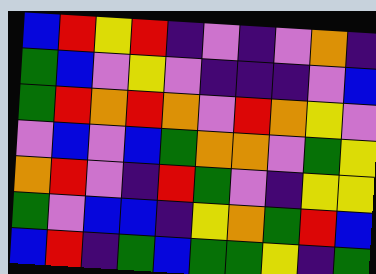[["blue", "red", "yellow", "red", "indigo", "violet", "indigo", "violet", "orange", "indigo"], ["green", "blue", "violet", "yellow", "violet", "indigo", "indigo", "indigo", "violet", "blue"], ["green", "red", "orange", "red", "orange", "violet", "red", "orange", "yellow", "violet"], ["violet", "blue", "violet", "blue", "green", "orange", "orange", "violet", "green", "yellow"], ["orange", "red", "violet", "indigo", "red", "green", "violet", "indigo", "yellow", "yellow"], ["green", "violet", "blue", "blue", "indigo", "yellow", "orange", "green", "red", "blue"], ["blue", "red", "indigo", "green", "blue", "green", "green", "yellow", "indigo", "green"]]